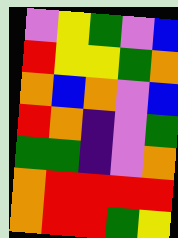[["violet", "yellow", "green", "violet", "blue"], ["red", "yellow", "yellow", "green", "orange"], ["orange", "blue", "orange", "violet", "blue"], ["red", "orange", "indigo", "violet", "green"], ["green", "green", "indigo", "violet", "orange"], ["orange", "red", "red", "red", "red"], ["orange", "red", "red", "green", "yellow"]]